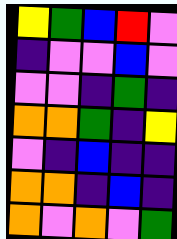[["yellow", "green", "blue", "red", "violet"], ["indigo", "violet", "violet", "blue", "violet"], ["violet", "violet", "indigo", "green", "indigo"], ["orange", "orange", "green", "indigo", "yellow"], ["violet", "indigo", "blue", "indigo", "indigo"], ["orange", "orange", "indigo", "blue", "indigo"], ["orange", "violet", "orange", "violet", "green"]]